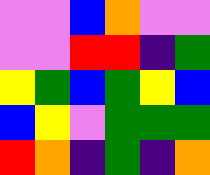[["violet", "violet", "blue", "orange", "violet", "violet"], ["violet", "violet", "red", "red", "indigo", "green"], ["yellow", "green", "blue", "green", "yellow", "blue"], ["blue", "yellow", "violet", "green", "green", "green"], ["red", "orange", "indigo", "green", "indigo", "orange"]]